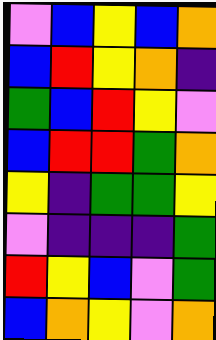[["violet", "blue", "yellow", "blue", "orange"], ["blue", "red", "yellow", "orange", "indigo"], ["green", "blue", "red", "yellow", "violet"], ["blue", "red", "red", "green", "orange"], ["yellow", "indigo", "green", "green", "yellow"], ["violet", "indigo", "indigo", "indigo", "green"], ["red", "yellow", "blue", "violet", "green"], ["blue", "orange", "yellow", "violet", "orange"]]